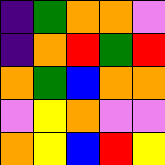[["indigo", "green", "orange", "orange", "violet"], ["indigo", "orange", "red", "green", "red"], ["orange", "green", "blue", "orange", "orange"], ["violet", "yellow", "orange", "violet", "violet"], ["orange", "yellow", "blue", "red", "yellow"]]